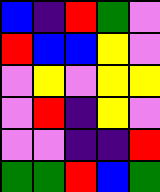[["blue", "indigo", "red", "green", "violet"], ["red", "blue", "blue", "yellow", "violet"], ["violet", "yellow", "violet", "yellow", "yellow"], ["violet", "red", "indigo", "yellow", "violet"], ["violet", "violet", "indigo", "indigo", "red"], ["green", "green", "red", "blue", "green"]]